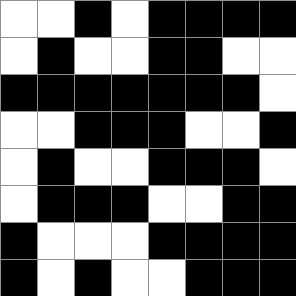[["white", "white", "black", "white", "black", "black", "black", "black"], ["white", "black", "white", "white", "black", "black", "white", "white"], ["black", "black", "black", "black", "black", "black", "black", "white"], ["white", "white", "black", "black", "black", "white", "white", "black"], ["white", "black", "white", "white", "black", "black", "black", "white"], ["white", "black", "black", "black", "white", "white", "black", "black"], ["black", "white", "white", "white", "black", "black", "black", "black"], ["black", "white", "black", "white", "white", "black", "black", "black"]]